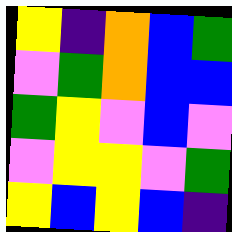[["yellow", "indigo", "orange", "blue", "green"], ["violet", "green", "orange", "blue", "blue"], ["green", "yellow", "violet", "blue", "violet"], ["violet", "yellow", "yellow", "violet", "green"], ["yellow", "blue", "yellow", "blue", "indigo"]]